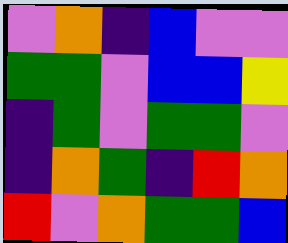[["violet", "orange", "indigo", "blue", "violet", "violet"], ["green", "green", "violet", "blue", "blue", "yellow"], ["indigo", "green", "violet", "green", "green", "violet"], ["indigo", "orange", "green", "indigo", "red", "orange"], ["red", "violet", "orange", "green", "green", "blue"]]